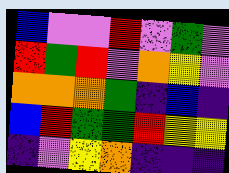[["blue", "violet", "violet", "red", "violet", "green", "violet"], ["red", "green", "red", "violet", "orange", "yellow", "violet"], ["orange", "orange", "orange", "green", "indigo", "blue", "indigo"], ["blue", "red", "green", "green", "red", "yellow", "yellow"], ["indigo", "violet", "yellow", "orange", "indigo", "indigo", "indigo"]]